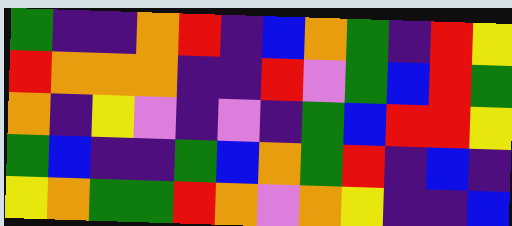[["green", "indigo", "indigo", "orange", "red", "indigo", "blue", "orange", "green", "indigo", "red", "yellow"], ["red", "orange", "orange", "orange", "indigo", "indigo", "red", "violet", "green", "blue", "red", "green"], ["orange", "indigo", "yellow", "violet", "indigo", "violet", "indigo", "green", "blue", "red", "red", "yellow"], ["green", "blue", "indigo", "indigo", "green", "blue", "orange", "green", "red", "indigo", "blue", "indigo"], ["yellow", "orange", "green", "green", "red", "orange", "violet", "orange", "yellow", "indigo", "indigo", "blue"]]